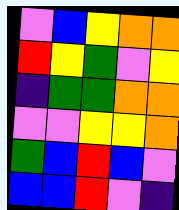[["violet", "blue", "yellow", "orange", "orange"], ["red", "yellow", "green", "violet", "yellow"], ["indigo", "green", "green", "orange", "orange"], ["violet", "violet", "yellow", "yellow", "orange"], ["green", "blue", "red", "blue", "violet"], ["blue", "blue", "red", "violet", "indigo"]]